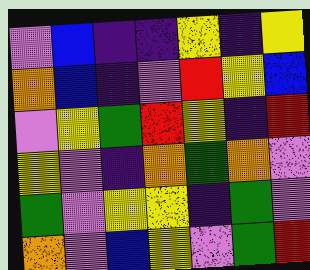[["violet", "blue", "indigo", "indigo", "yellow", "indigo", "yellow"], ["orange", "blue", "indigo", "violet", "red", "yellow", "blue"], ["violet", "yellow", "green", "red", "yellow", "indigo", "red"], ["yellow", "violet", "indigo", "orange", "green", "orange", "violet"], ["green", "violet", "yellow", "yellow", "indigo", "green", "violet"], ["orange", "violet", "blue", "yellow", "violet", "green", "red"]]